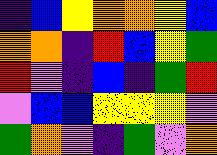[["indigo", "blue", "yellow", "orange", "orange", "yellow", "blue"], ["orange", "orange", "indigo", "red", "blue", "yellow", "green"], ["red", "violet", "indigo", "blue", "indigo", "green", "red"], ["violet", "blue", "blue", "yellow", "yellow", "yellow", "violet"], ["green", "orange", "violet", "indigo", "green", "violet", "orange"]]